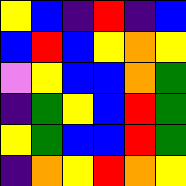[["yellow", "blue", "indigo", "red", "indigo", "blue"], ["blue", "red", "blue", "yellow", "orange", "yellow"], ["violet", "yellow", "blue", "blue", "orange", "green"], ["indigo", "green", "yellow", "blue", "red", "green"], ["yellow", "green", "blue", "blue", "red", "green"], ["indigo", "orange", "yellow", "red", "orange", "yellow"]]